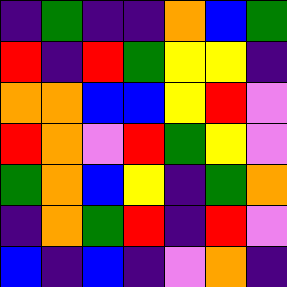[["indigo", "green", "indigo", "indigo", "orange", "blue", "green"], ["red", "indigo", "red", "green", "yellow", "yellow", "indigo"], ["orange", "orange", "blue", "blue", "yellow", "red", "violet"], ["red", "orange", "violet", "red", "green", "yellow", "violet"], ["green", "orange", "blue", "yellow", "indigo", "green", "orange"], ["indigo", "orange", "green", "red", "indigo", "red", "violet"], ["blue", "indigo", "blue", "indigo", "violet", "orange", "indigo"]]